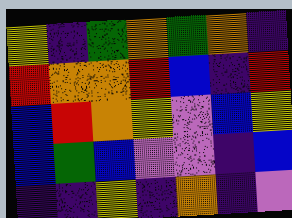[["yellow", "indigo", "green", "orange", "green", "orange", "indigo"], ["red", "orange", "orange", "red", "blue", "indigo", "red"], ["blue", "red", "orange", "yellow", "violet", "blue", "yellow"], ["blue", "green", "blue", "violet", "violet", "indigo", "blue"], ["indigo", "indigo", "yellow", "indigo", "orange", "indigo", "violet"]]